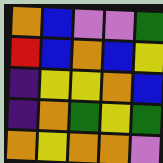[["orange", "blue", "violet", "violet", "green"], ["red", "blue", "orange", "blue", "yellow"], ["indigo", "yellow", "yellow", "orange", "blue"], ["indigo", "orange", "green", "yellow", "green"], ["orange", "yellow", "orange", "orange", "violet"]]